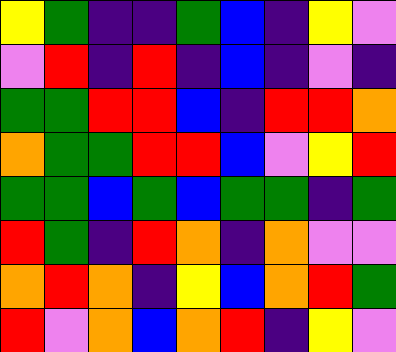[["yellow", "green", "indigo", "indigo", "green", "blue", "indigo", "yellow", "violet"], ["violet", "red", "indigo", "red", "indigo", "blue", "indigo", "violet", "indigo"], ["green", "green", "red", "red", "blue", "indigo", "red", "red", "orange"], ["orange", "green", "green", "red", "red", "blue", "violet", "yellow", "red"], ["green", "green", "blue", "green", "blue", "green", "green", "indigo", "green"], ["red", "green", "indigo", "red", "orange", "indigo", "orange", "violet", "violet"], ["orange", "red", "orange", "indigo", "yellow", "blue", "orange", "red", "green"], ["red", "violet", "orange", "blue", "orange", "red", "indigo", "yellow", "violet"]]